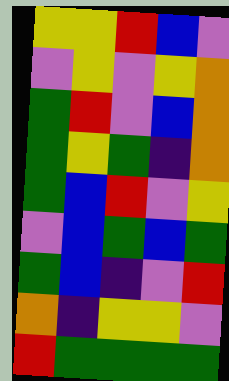[["yellow", "yellow", "red", "blue", "violet"], ["violet", "yellow", "violet", "yellow", "orange"], ["green", "red", "violet", "blue", "orange"], ["green", "yellow", "green", "indigo", "orange"], ["green", "blue", "red", "violet", "yellow"], ["violet", "blue", "green", "blue", "green"], ["green", "blue", "indigo", "violet", "red"], ["orange", "indigo", "yellow", "yellow", "violet"], ["red", "green", "green", "green", "green"]]